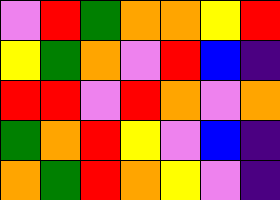[["violet", "red", "green", "orange", "orange", "yellow", "red"], ["yellow", "green", "orange", "violet", "red", "blue", "indigo"], ["red", "red", "violet", "red", "orange", "violet", "orange"], ["green", "orange", "red", "yellow", "violet", "blue", "indigo"], ["orange", "green", "red", "orange", "yellow", "violet", "indigo"]]